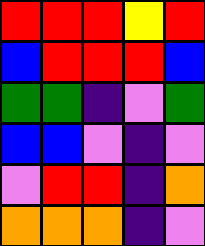[["red", "red", "red", "yellow", "red"], ["blue", "red", "red", "red", "blue"], ["green", "green", "indigo", "violet", "green"], ["blue", "blue", "violet", "indigo", "violet"], ["violet", "red", "red", "indigo", "orange"], ["orange", "orange", "orange", "indigo", "violet"]]